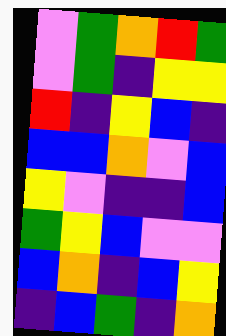[["violet", "green", "orange", "red", "green"], ["violet", "green", "indigo", "yellow", "yellow"], ["red", "indigo", "yellow", "blue", "indigo"], ["blue", "blue", "orange", "violet", "blue"], ["yellow", "violet", "indigo", "indigo", "blue"], ["green", "yellow", "blue", "violet", "violet"], ["blue", "orange", "indigo", "blue", "yellow"], ["indigo", "blue", "green", "indigo", "orange"]]